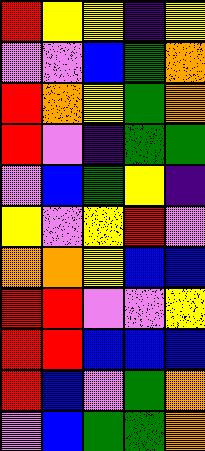[["red", "yellow", "yellow", "indigo", "yellow"], ["violet", "violet", "blue", "green", "orange"], ["red", "orange", "yellow", "green", "orange"], ["red", "violet", "indigo", "green", "green"], ["violet", "blue", "green", "yellow", "indigo"], ["yellow", "violet", "yellow", "red", "violet"], ["orange", "orange", "yellow", "blue", "blue"], ["red", "red", "violet", "violet", "yellow"], ["red", "red", "blue", "blue", "blue"], ["red", "blue", "violet", "green", "orange"], ["violet", "blue", "green", "green", "orange"]]